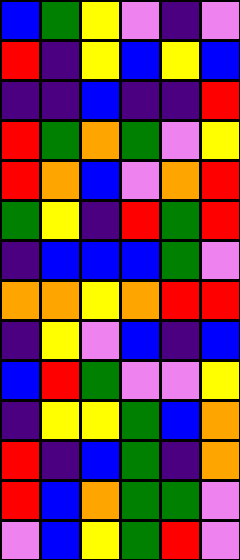[["blue", "green", "yellow", "violet", "indigo", "violet"], ["red", "indigo", "yellow", "blue", "yellow", "blue"], ["indigo", "indigo", "blue", "indigo", "indigo", "red"], ["red", "green", "orange", "green", "violet", "yellow"], ["red", "orange", "blue", "violet", "orange", "red"], ["green", "yellow", "indigo", "red", "green", "red"], ["indigo", "blue", "blue", "blue", "green", "violet"], ["orange", "orange", "yellow", "orange", "red", "red"], ["indigo", "yellow", "violet", "blue", "indigo", "blue"], ["blue", "red", "green", "violet", "violet", "yellow"], ["indigo", "yellow", "yellow", "green", "blue", "orange"], ["red", "indigo", "blue", "green", "indigo", "orange"], ["red", "blue", "orange", "green", "green", "violet"], ["violet", "blue", "yellow", "green", "red", "violet"]]